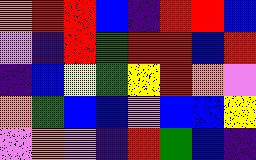[["orange", "red", "red", "blue", "indigo", "red", "red", "blue"], ["violet", "indigo", "red", "green", "red", "red", "blue", "red"], ["indigo", "blue", "yellow", "green", "yellow", "red", "orange", "violet"], ["orange", "green", "blue", "blue", "violet", "blue", "blue", "yellow"], ["violet", "orange", "violet", "indigo", "red", "green", "blue", "indigo"]]